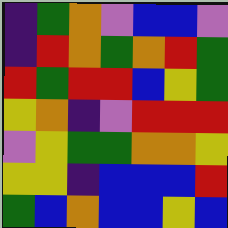[["indigo", "green", "orange", "violet", "blue", "blue", "violet"], ["indigo", "red", "orange", "green", "orange", "red", "green"], ["red", "green", "red", "red", "blue", "yellow", "green"], ["yellow", "orange", "indigo", "violet", "red", "red", "red"], ["violet", "yellow", "green", "green", "orange", "orange", "yellow"], ["yellow", "yellow", "indigo", "blue", "blue", "blue", "red"], ["green", "blue", "orange", "blue", "blue", "yellow", "blue"]]